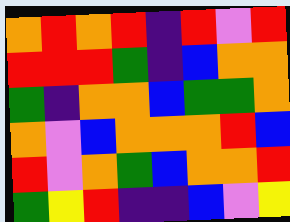[["orange", "red", "orange", "red", "indigo", "red", "violet", "red"], ["red", "red", "red", "green", "indigo", "blue", "orange", "orange"], ["green", "indigo", "orange", "orange", "blue", "green", "green", "orange"], ["orange", "violet", "blue", "orange", "orange", "orange", "red", "blue"], ["red", "violet", "orange", "green", "blue", "orange", "orange", "red"], ["green", "yellow", "red", "indigo", "indigo", "blue", "violet", "yellow"]]